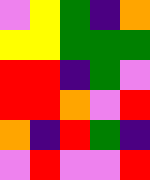[["violet", "yellow", "green", "indigo", "orange"], ["yellow", "yellow", "green", "green", "green"], ["red", "red", "indigo", "green", "violet"], ["red", "red", "orange", "violet", "red"], ["orange", "indigo", "red", "green", "indigo"], ["violet", "red", "violet", "violet", "red"]]